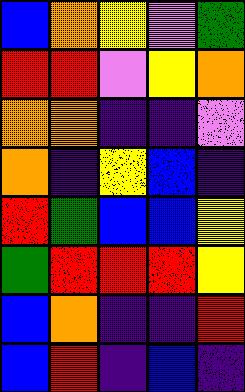[["blue", "orange", "yellow", "violet", "green"], ["red", "red", "violet", "yellow", "orange"], ["orange", "orange", "indigo", "indigo", "violet"], ["orange", "indigo", "yellow", "blue", "indigo"], ["red", "green", "blue", "blue", "yellow"], ["green", "red", "red", "red", "yellow"], ["blue", "orange", "indigo", "indigo", "red"], ["blue", "red", "indigo", "blue", "indigo"]]